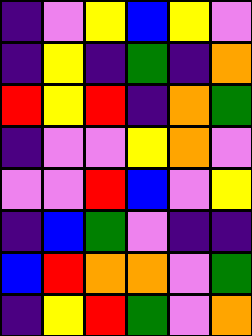[["indigo", "violet", "yellow", "blue", "yellow", "violet"], ["indigo", "yellow", "indigo", "green", "indigo", "orange"], ["red", "yellow", "red", "indigo", "orange", "green"], ["indigo", "violet", "violet", "yellow", "orange", "violet"], ["violet", "violet", "red", "blue", "violet", "yellow"], ["indigo", "blue", "green", "violet", "indigo", "indigo"], ["blue", "red", "orange", "orange", "violet", "green"], ["indigo", "yellow", "red", "green", "violet", "orange"]]